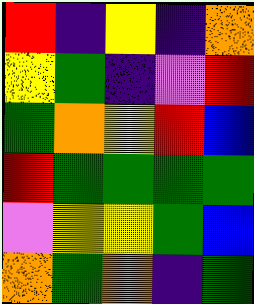[["red", "indigo", "yellow", "indigo", "orange"], ["yellow", "green", "indigo", "violet", "red"], ["green", "orange", "yellow", "red", "blue"], ["red", "green", "green", "green", "green"], ["violet", "yellow", "yellow", "green", "blue"], ["orange", "green", "orange", "indigo", "green"]]